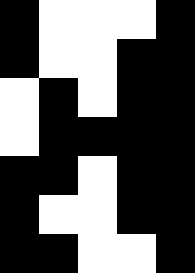[["black", "white", "white", "white", "black"], ["black", "white", "white", "black", "black"], ["white", "black", "white", "black", "black"], ["white", "black", "black", "black", "black"], ["black", "black", "white", "black", "black"], ["black", "white", "white", "black", "black"], ["black", "black", "white", "white", "black"]]